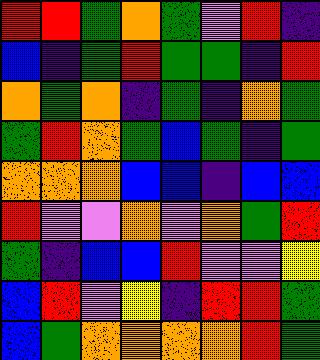[["red", "red", "green", "orange", "green", "violet", "red", "indigo"], ["blue", "indigo", "green", "red", "green", "green", "indigo", "red"], ["orange", "green", "orange", "indigo", "green", "indigo", "orange", "green"], ["green", "red", "orange", "green", "blue", "green", "indigo", "green"], ["orange", "orange", "orange", "blue", "blue", "indigo", "blue", "blue"], ["red", "violet", "violet", "orange", "violet", "orange", "green", "red"], ["green", "indigo", "blue", "blue", "red", "violet", "violet", "yellow"], ["blue", "red", "violet", "yellow", "indigo", "red", "red", "green"], ["blue", "green", "orange", "orange", "orange", "orange", "red", "green"]]